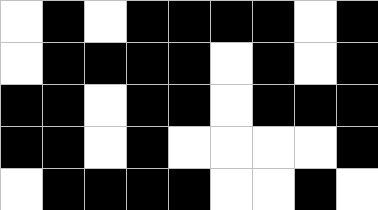[["white", "black", "white", "black", "black", "black", "black", "white", "black"], ["white", "black", "black", "black", "black", "white", "black", "white", "black"], ["black", "black", "white", "black", "black", "white", "black", "black", "black"], ["black", "black", "white", "black", "white", "white", "white", "white", "black"], ["white", "black", "black", "black", "black", "white", "white", "black", "white"]]